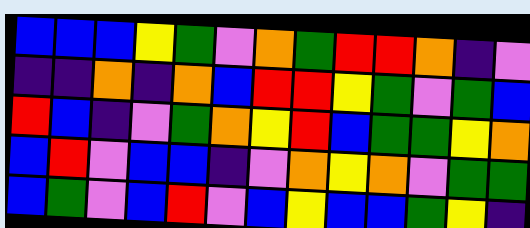[["blue", "blue", "blue", "yellow", "green", "violet", "orange", "green", "red", "red", "orange", "indigo", "violet"], ["indigo", "indigo", "orange", "indigo", "orange", "blue", "red", "red", "yellow", "green", "violet", "green", "blue"], ["red", "blue", "indigo", "violet", "green", "orange", "yellow", "red", "blue", "green", "green", "yellow", "orange"], ["blue", "red", "violet", "blue", "blue", "indigo", "violet", "orange", "yellow", "orange", "violet", "green", "green"], ["blue", "green", "violet", "blue", "red", "violet", "blue", "yellow", "blue", "blue", "green", "yellow", "indigo"]]